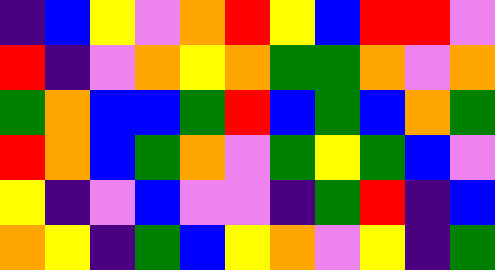[["indigo", "blue", "yellow", "violet", "orange", "red", "yellow", "blue", "red", "red", "violet"], ["red", "indigo", "violet", "orange", "yellow", "orange", "green", "green", "orange", "violet", "orange"], ["green", "orange", "blue", "blue", "green", "red", "blue", "green", "blue", "orange", "green"], ["red", "orange", "blue", "green", "orange", "violet", "green", "yellow", "green", "blue", "violet"], ["yellow", "indigo", "violet", "blue", "violet", "violet", "indigo", "green", "red", "indigo", "blue"], ["orange", "yellow", "indigo", "green", "blue", "yellow", "orange", "violet", "yellow", "indigo", "green"]]